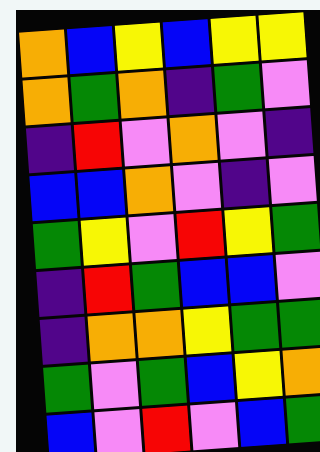[["orange", "blue", "yellow", "blue", "yellow", "yellow"], ["orange", "green", "orange", "indigo", "green", "violet"], ["indigo", "red", "violet", "orange", "violet", "indigo"], ["blue", "blue", "orange", "violet", "indigo", "violet"], ["green", "yellow", "violet", "red", "yellow", "green"], ["indigo", "red", "green", "blue", "blue", "violet"], ["indigo", "orange", "orange", "yellow", "green", "green"], ["green", "violet", "green", "blue", "yellow", "orange"], ["blue", "violet", "red", "violet", "blue", "green"]]